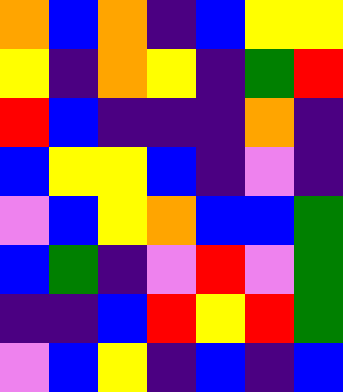[["orange", "blue", "orange", "indigo", "blue", "yellow", "yellow"], ["yellow", "indigo", "orange", "yellow", "indigo", "green", "red"], ["red", "blue", "indigo", "indigo", "indigo", "orange", "indigo"], ["blue", "yellow", "yellow", "blue", "indigo", "violet", "indigo"], ["violet", "blue", "yellow", "orange", "blue", "blue", "green"], ["blue", "green", "indigo", "violet", "red", "violet", "green"], ["indigo", "indigo", "blue", "red", "yellow", "red", "green"], ["violet", "blue", "yellow", "indigo", "blue", "indigo", "blue"]]